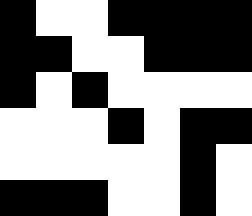[["black", "white", "white", "black", "black", "black", "black"], ["black", "black", "white", "white", "black", "black", "black"], ["black", "white", "black", "white", "white", "white", "white"], ["white", "white", "white", "black", "white", "black", "black"], ["white", "white", "white", "white", "white", "black", "white"], ["black", "black", "black", "white", "white", "black", "white"]]